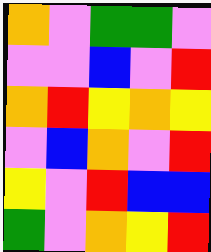[["orange", "violet", "green", "green", "violet"], ["violet", "violet", "blue", "violet", "red"], ["orange", "red", "yellow", "orange", "yellow"], ["violet", "blue", "orange", "violet", "red"], ["yellow", "violet", "red", "blue", "blue"], ["green", "violet", "orange", "yellow", "red"]]